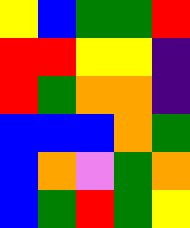[["yellow", "blue", "green", "green", "red"], ["red", "red", "yellow", "yellow", "indigo"], ["red", "green", "orange", "orange", "indigo"], ["blue", "blue", "blue", "orange", "green"], ["blue", "orange", "violet", "green", "orange"], ["blue", "green", "red", "green", "yellow"]]